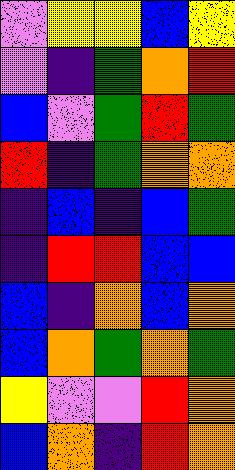[["violet", "yellow", "yellow", "blue", "yellow"], ["violet", "indigo", "green", "orange", "red"], ["blue", "violet", "green", "red", "green"], ["red", "indigo", "green", "orange", "orange"], ["indigo", "blue", "indigo", "blue", "green"], ["indigo", "red", "red", "blue", "blue"], ["blue", "indigo", "orange", "blue", "orange"], ["blue", "orange", "green", "orange", "green"], ["yellow", "violet", "violet", "red", "orange"], ["blue", "orange", "indigo", "red", "orange"]]